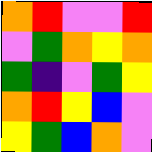[["orange", "red", "violet", "violet", "red"], ["violet", "green", "orange", "yellow", "orange"], ["green", "indigo", "violet", "green", "yellow"], ["orange", "red", "yellow", "blue", "violet"], ["yellow", "green", "blue", "orange", "violet"]]